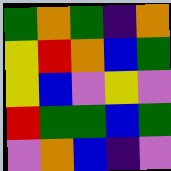[["green", "orange", "green", "indigo", "orange"], ["yellow", "red", "orange", "blue", "green"], ["yellow", "blue", "violet", "yellow", "violet"], ["red", "green", "green", "blue", "green"], ["violet", "orange", "blue", "indigo", "violet"]]